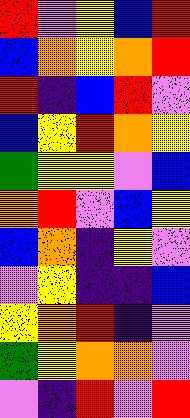[["red", "violet", "yellow", "blue", "red"], ["blue", "orange", "yellow", "orange", "red"], ["red", "indigo", "blue", "red", "violet"], ["blue", "yellow", "red", "orange", "yellow"], ["green", "yellow", "yellow", "violet", "blue"], ["orange", "red", "violet", "blue", "yellow"], ["blue", "orange", "indigo", "yellow", "violet"], ["violet", "yellow", "indigo", "indigo", "blue"], ["yellow", "orange", "red", "indigo", "violet"], ["green", "yellow", "orange", "orange", "violet"], ["violet", "indigo", "red", "violet", "red"]]